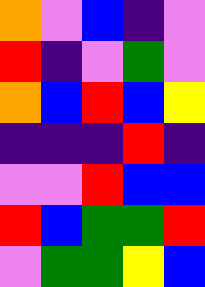[["orange", "violet", "blue", "indigo", "violet"], ["red", "indigo", "violet", "green", "violet"], ["orange", "blue", "red", "blue", "yellow"], ["indigo", "indigo", "indigo", "red", "indigo"], ["violet", "violet", "red", "blue", "blue"], ["red", "blue", "green", "green", "red"], ["violet", "green", "green", "yellow", "blue"]]